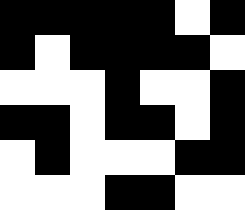[["black", "black", "black", "black", "black", "white", "black"], ["black", "white", "black", "black", "black", "black", "white"], ["white", "white", "white", "black", "white", "white", "black"], ["black", "black", "white", "black", "black", "white", "black"], ["white", "black", "white", "white", "white", "black", "black"], ["white", "white", "white", "black", "black", "white", "white"]]